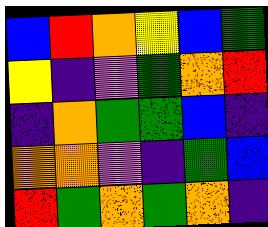[["blue", "red", "orange", "yellow", "blue", "green"], ["yellow", "indigo", "violet", "green", "orange", "red"], ["indigo", "orange", "green", "green", "blue", "indigo"], ["orange", "orange", "violet", "indigo", "green", "blue"], ["red", "green", "orange", "green", "orange", "indigo"]]